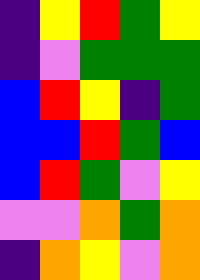[["indigo", "yellow", "red", "green", "yellow"], ["indigo", "violet", "green", "green", "green"], ["blue", "red", "yellow", "indigo", "green"], ["blue", "blue", "red", "green", "blue"], ["blue", "red", "green", "violet", "yellow"], ["violet", "violet", "orange", "green", "orange"], ["indigo", "orange", "yellow", "violet", "orange"]]